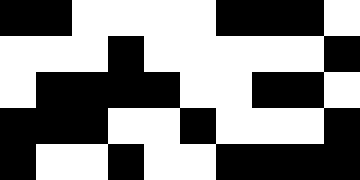[["black", "black", "white", "white", "white", "white", "black", "black", "black", "white"], ["white", "white", "white", "black", "white", "white", "white", "white", "white", "black"], ["white", "black", "black", "black", "black", "white", "white", "black", "black", "white"], ["black", "black", "black", "white", "white", "black", "white", "white", "white", "black"], ["black", "white", "white", "black", "white", "white", "black", "black", "black", "black"]]